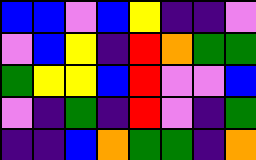[["blue", "blue", "violet", "blue", "yellow", "indigo", "indigo", "violet"], ["violet", "blue", "yellow", "indigo", "red", "orange", "green", "green"], ["green", "yellow", "yellow", "blue", "red", "violet", "violet", "blue"], ["violet", "indigo", "green", "indigo", "red", "violet", "indigo", "green"], ["indigo", "indigo", "blue", "orange", "green", "green", "indigo", "orange"]]